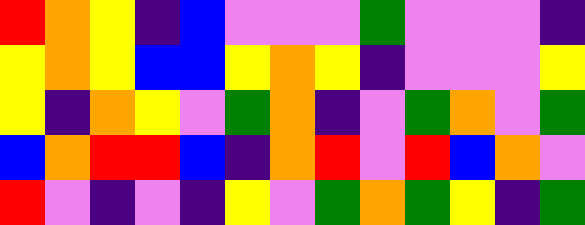[["red", "orange", "yellow", "indigo", "blue", "violet", "violet", "violet", "green", "violet", "violet", "violet", "indigo"], ["yellow", "orange", "yellow", "blue", "blue", "yellow", "orange", "yellow", "indigo", "violet", "violet", "violet", "yellow"], ["yellow", "indigo", "orange", "yellow", "violet", "green", "orange", "indigo", "violet", "green", "orange", "violet", "green"], ["blue", "orange", "red", "red", "blue", "indigo", "orange", "red", "violet", "red", "blue", "orange", "violet"], ["red", "violet", "indigo", "violet", "indigo", "yellow", "violet", "green", "orange", "green", "yellow", "indigo", "green"]]